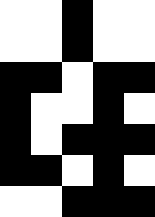[["white", "white", "black", "white", "white"], ["white", "white", "black", "white", "white"], ["black", "black", "white", "black", "black"], ["black", "white", "white", "black", "white"], ["black", "white", "black", "black", "black"], ["black", "black", "white", "black", "white"], ["white", "white", "black", "black", "black"]]